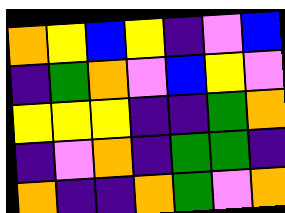[["orange", "yellow", "blue", "yellow", "indigo", "violet", "blue"], ["indigo", "green", "orange", "violet", "blue", "yellow", "violet"], ["yellow", "yellow", "yellow", "indigo", "indigo", "green", "orange"], ["indigo", "violet", "orange", "indigo", "green", "green", "indigo"], ["orange", "indigo", "indigo", "orange", "green", "violet", "orange"]]